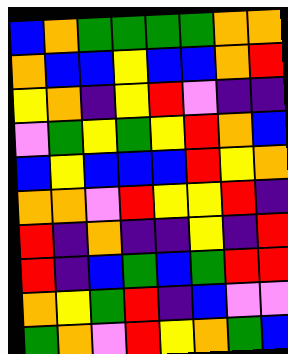[["blue", "orange", "green", "green", "green", "green", "orange", "orange"], ["orange", "blue", "blue", "yellow", "blue", "blue", "orange", "red"], ["yellow", "orange", "indigo", "yellow", "red", "violet", "indigo", "indigo"], ["violet", "green", "yellow", "green", "yellow", "red", "orange", "blue"], ["blue", "yellow", "blue", "blue", "blue", "red", "yellow", "orange"], ["orange", "orange", "violet", "red", "yellow", "yellow", "red", "indigo"], ["red", "indigo", "orange", "indigo", "indigo", "yellow", "indigo", "red"], ["red", "indigo", "blue", "green", "blue", "green", "red", "red"], ["orange", "yellow", "green", "red", "indigo", "blue", "violet", "violet"], ["green", "orange", "violet", "red", "yellow", "orange", "green", "blue"]]